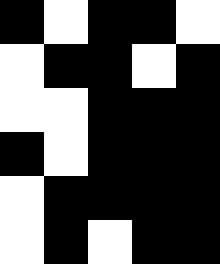[["black", "white", "black", "black", "white"], ["white", "black", "black", "white", "black"], ["white", "white", "black", "black", "black"], ["black", "white", "black", "black", "black"], ["white", "black", "black", "black", "black"], ["white", "black", "white", "black", "black"]]